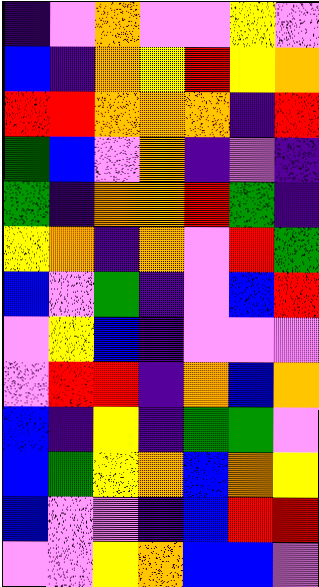[["indigo", "violet", "orange", "violet", "violet", "yellow", "violet"], ["blue", "indigo", "orange", "yellow", "red", "yellow", "orange"], ["red", "red", "orange", "orange", "orange", "indigo", "red"], ["green", "blue", "violet", "orange", "indigo", "violet", "indigo"], ["green", "indigo", "orange", "orange", "red", "green", "indigo"], ["yellow", "orange", "indigo", "orange", "violet", "red", "green"], ["blue", "violet", "green", "indigo", "violet", "blue", "red"], ["violet", "yellow", "blue", "indigo", "violet", "violet", "violet"], ["violet", "red", "red", "indigo", "orange", "blue", "orange"], ["blue", "indigo", "yellow", "indigo", "green", "green", "violet"], ["blue", "green", "yellow", "orange", "blue", "orange", "yellow"], ["blue", "violet", "violet", "indigo", "blue", "red", "red"], ["violet", "violet", "yellow", "orange", "blue", "blue", "violet"]]